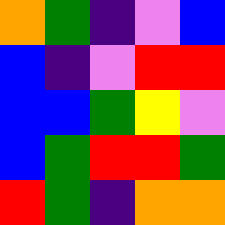[["orange", "green", "indigo", "violet", "blue"], ["blue", "indigo", "violet", "red", "red"], ["blue", "blue", "green", "yellow", "violet"], ["blue", "green", "red", "red", "green"], ["red", "green", "indigo", "orange", "orange"]]